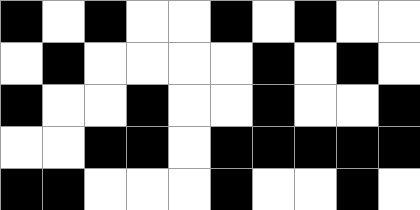[["black", "white", "black", "white", "white", "black", "white", "black", "white", "white"], ["white", "black", "white", "white", "white", "white", "black", "white", "black", "white"], ["black", "white", "white", "black", "white", "white", "black", "white", "white", "black"], ["white", "white", "black", "black", "white", "black", "black", "black", "black", "black"], ["black", "black", "white", "white", "white", "black", "white", "white", "black", "white"]]